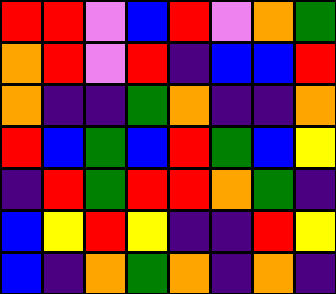[["red", "red", "violet", "blue", "red", "violet", "orange", "green"], ["orange", "red", "violet", "red", "indigo", "blue", "blue", "red"], ["orange", "indigo", "indigo", "green", "orange", "indigo", "indigo", "orange"], ["red", "blue", "green", "blue", "red", "green", "blue", "yellow"], ["indigo", "red", "green", "red", "red", "orange", "green", "indigo"], ["blue", "yellow", "red", "yellow", "indigo", "indigo", "red", "yellow"], ["blue", "indigo", "orange", "green", "orange", "indigo", "orange", "indigo"]]